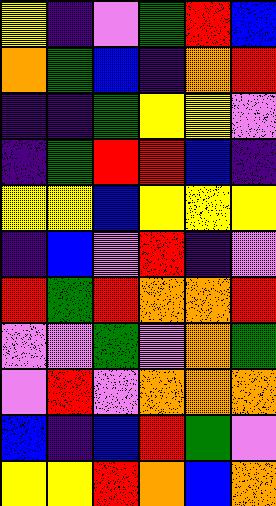[["yellow", "indigo", "violet", "green", "red", "blue"], ["orange", "green", "blue", "indigo", "orange", "red"], ["indigo", "indigo", "green", "yellow", "yellow", "violet"], ["indigo", "green", "red", "red", "blue", "indigo"], ["yellow", "yellow", "blue", "yellow", "yellow", "yellow"], ["indigo", "blue", "violet", "red", "indigo", "violet"], ["red", "green", "red", "orange", "orange", "red"], ["violet", "violet", "green", "violet", "orange", "green"], ["violet", "red", "violet", "orange", "orange", "orange"], ["blue", "indigo", "blue", "red", "green", "violet"], ["yellow", "yellow", "red", "orange", "blue", "orange"]]